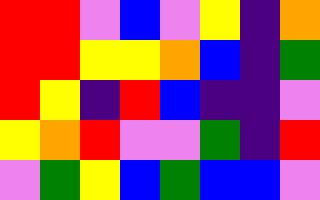[["red", "red", "violet", "blue", "violet", "yellow", "indigo", "orange"], ["red", "red", "yellow", "yellow", "orange", "blue", "indigo", "green"], ["red", "yellow", "indigo", "red", "blue", "indigo", "indigo", "violet"], ["yellow", "orange", "red", "violet", "violet", "green", "indigo", "red"], ["violet", "green", "yellow", "blue", "green", "blue", "blue", "violet"]]